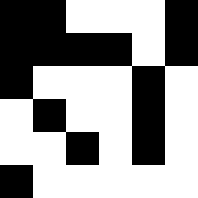[["black", "black", "white", "white", "white", "black"], ["black", "black", "black", "black", "white", "black"], ["black", "white", "white", "white", "black", "white"], ["white", "black", "white", "white", "black", "white"], ["white", "white", "black", "white", "black", "white"], ["black", "white", "white", "white", "white", "white"]]